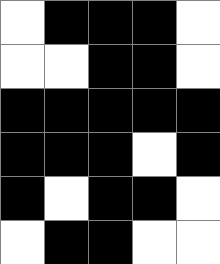[["white", "black", "black", "black", "white"], ["white", "white", "black", "black", "white"], ["black", "black", "black", "black", "black"], ["black", "black", "black", "white", "black"], ["black", "white", "black", "black", "white"], ["white", "black", "black", "white", "white"]]